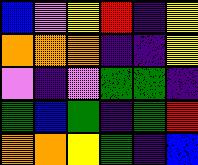[["blue", "violet", "yellow", "red", "indigo", "yellow"], ["orange", "orange", "orange", "indigo", "indigo", "yellow"], ["violet", "indigo", "violet", "green", "green", "indigo"], ["green", "blue", "green", "indigo", "green", "red"], ["orange", "orange", "yellow", "green", "indigo", "blue"]]